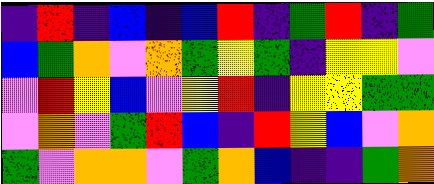[["indigo", "red", "indigo", "blue", "indigo", "blue", "red", "indigo", "green", "red", "indigo", "green"], ["blue", "green", "orange", "violet", "orange", "green", "yellow", "green", "indigo", "yellow", "yellow", "violet"], ["violet", "red", "yellow", "blue", "violet", "yellow", "red", "indigo", "yellow", "yellow", "green", "green"], ["violet", "orange", "violet", "green", "red", "blue", "indigo", "red", "yellow", "blue", "violet", "orange"], ["green", "violet", "orange", "orange", "violet", "green", "orange", "blue", "indigo", "indigo", "green", "orange"]]